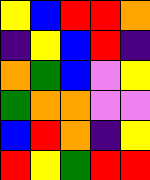[["yellow", "blue", "red", "red", "orange"], ["indigo", "yellow", "blue", "red", "indigo"], ["orange", "green", "blue", "violet", "yellow"], ["green", "orange", "orange", "violet", "violet"], ["blue", "red", "orange", "indigo", "yellow"], ["red", "yellow", "green", "red", "red"]]